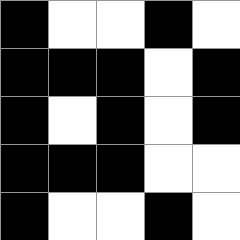[["black", "white", "white", "black", "white"], ["black", "black", "black", "white", "black"], ["black", "white", "black", "white", "black"], ["black", "black", "black", "white", "white"], ["black", "white", "white", "black", "white"]]